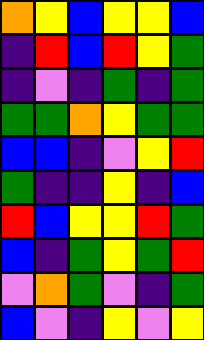[["orange", "yellow", "blue", "yellow", "yellow", "blue"], ["indigo", "red", "blue", "red", "yellow", "green"], ["indigo", "violet", "indigo", "green", "indigo", "green"], ["green", "green", "orange", "yellow", "green", "green"], ["blue", "blue", "indigo", "violet", "yellow", "red"], ["green", "indigo", "indigo", "yellow", "indigo", "blue"], ["red", "blue", "yellow", "yellow", "red", "green"], ["blue", "indigo", "green", "yellow", "green", "red"], ["violet", "orange", "green", "violet", "indigo", "green"], ["blue", "violet", "indigo", "yellow", "violet", "yellow"]]